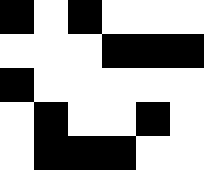[["black", "white", "black", "white", "white", "white"], ["white", "white", "white", "black", "black", "black"], ["black", "white", "white", "white", "white", "white"], ["white", "black", "white", "white", "black", "white"], ["white", "black", "black", "black", "white", "white"]]